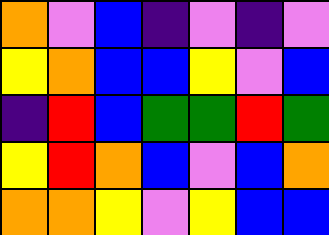[["orange", "violet", "blue", "indigo", "violet", "indigo", "violet"], ["yellow", "orange", "blue", "blue", "yellow", "violet", "blue"], ["indigo", "red", "blue", "green", "green", "red", "green"], ["yellow", "red", "orange", "blue", "violet", "blue", "orange"], ["orange", "orange", "yellow", "violet", "yellow", "blue", "blue"]]